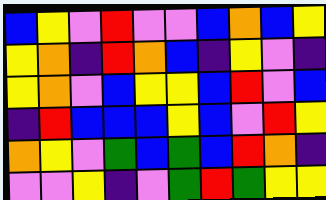[["blue", "yellow", "violet", "red", "violet", "violet", "blue", "orange", "blue", "yellow"], ["yellow", "orange", "indigo", "red", "orange", "blue", "indigo", "yellow", "violet", "indigo"], ["yellow", "orange", "violet", "blue", "yellow", "yellow", "blue", "red", "violet", "blue"], ["indigo", "red", "blue", "blue", "blue", "yellow", "blue", "violet", "red", "yellow"], ["orange", "yellow", "violet", "green", "blue", "green", "blue", "red", "orange", "indigo"], ["violet", "violet", "yellow", "indigo", "violet", "green", "red", "green", "yellow", "yellow"]]